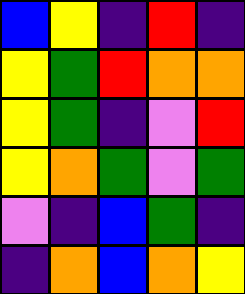[["blue", "yellow", "indigo", "red", "indigo"], ["yellow", "green", "red", "orange", "orange"], ["yellow", "green", "indigo", "violet", "red"], ["yellow", "orange", "green", "violet", "green"], ["violet", "indigo", "blue", "green", "indigo"], ["indigo", "orange", "blue", "orange", "yellow"]]